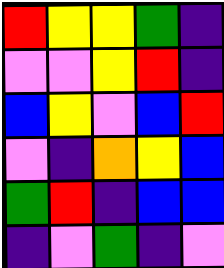[["red", "yellow", "yellow", "green", "indigo"], ["violet", "violet", "yellow", "red", "indigo"], ["blue", "yellow", "violet", "blue", "red"], ["violet", "indigo", "orange", "yellow", "blue"], ["green", "red", "indigo", "blue", "blue"], ["indigo", "violet", "green", "indigo", "violet"]]